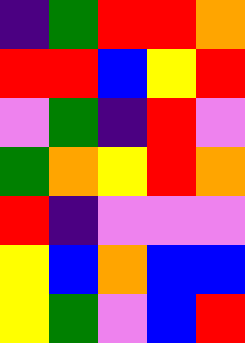[["indigo", "green", "red", "red", "orange"], ["red", "red", "blue", "yellow", "red"], ["violet", "green", "indigo", "red", "violet"], ["green", "orange", "yellow", "red", "orange"], ["red", "indigo", "violet", "violet", "violet"], ["yellow", "blue", "orange", "blue", "blue"], ["yellow", "green", "violet", "blue", "red"]]